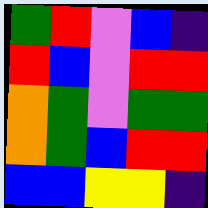[["green", "red", "violet", "blue", "indigo"], ["red", "blue", "violet", "red", "red"], ["orange", "green", "violet", "green", "green"], ["orange", "green", "blue", "red", "red"], ["blue", "blue", "yellow", "yellow", "indigo"]]